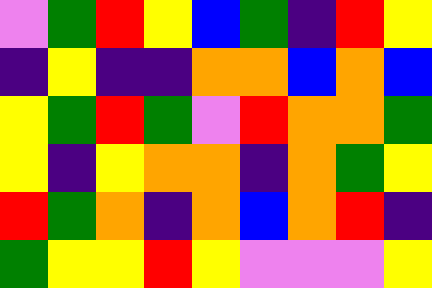[["violet", "green", "red", "yellow", "blue", "green", "indigo", "red", "yellow"], ["indigo", "yellow", "indigo", "indigo", "orange", "orange", "blue", "orange", "blue"], ["yellow", "green", "red", "green", "violet", "red", "orange", "orange", "green"], ["yellow", "indigo", "yellow", "orange", "orange", "indigo", "orange", "green", "yellow"], ["red", "green", "orange", "indigo", "orange", "blue", "orange", "red", "indigo"], ["green", "yellow", "yellow", "red", "yellow", "violet", "violet", "violet", "yellow"]]